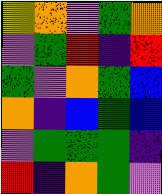[["yellow", "orange", "violet", "green", "orange"], ["violet", "green", "red", "indigo", "red"], ["green", "violet", "orange", "green", "blue"], ["orange", "indigo", "blue", "green", "blue"], ["violet", "green", "green", "green", "indigo"], ["red", "indigo", "orange", "green", "violet"]]